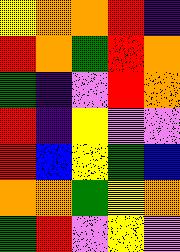[["yellow", "orange", "orange", "red", "indigo"], ["red", "orange", "green", "red", "orange"], ["green", "indigo", "violet", "red", "orange"], ["red", "indigo", "yellow", "violet", "violet"], ["red", "blue", "yellow", "green", "blue"], ["orange", "orange", "green", "yellow", "orange"], ["green", "red", "violet", "yellow", "violet"]]